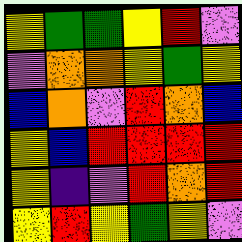[["yellow", "green", "green", "yellow", "red", "violet"], ["violet", "orange", "orange", "yellow", "green", "yellow"], ["blue", "orange", "violet", "red", "orange", "blue"], ["yellow", "blue", "red", "red", "red", "red"], ["yellow", "indigo", "violet", "red", "orange", "red"], ["yellow", "red", "yellow", "green", "yellow", "violet"]]